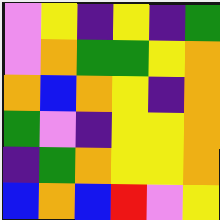[["violet", "yellow", "indigo", "yellow", "indigo", "green"], ["violet", "orange", "green", "green", "yellow", "orange"], ["orange", "blue", "orange", "yellow", "indigo", "orange"], ["green", "violet", "indigo", "yellow", "yellow", "orange"], ["indigo", "green", "orange", "yellow", "yellow", "orange"], ["blue", "orange", "blue", "red", "violet", "yellow"]]